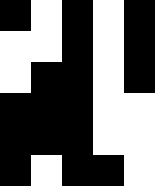[["black", "white", "black", "white", "black"], ["white", "white", "black", "white", "black"], ["white", "black", "black", "white", "black"], ["black", "black", "black", "white", "white"], ["black", "black", "black", "white", "white"], ["black", "white", "black", "black", "white"]]